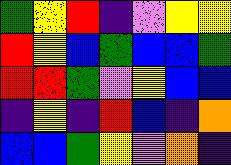[["green", "yellow", "red", "indigo", "violet", "yellow", "yellow"], ["red", "yellow", "blue", "green", "blue", "blue", "green"], ["red", "red", "green", "violet", "yellow", "blue", "blue"], ["indigo", "yellow", "indigo", "red", "blue", "indigo", "orange"], ["blue", "blue", "green", "yellow", "violet", "orange", "indigo"]]